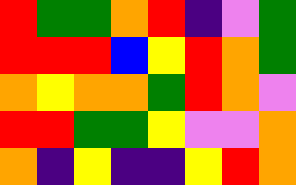[["red", "green", "green", "orange", "red", "indigo", "violet", "green"], ["red", "red", "red", "blue", "yellow", "red", "orange", "green"], ["orange", "yellow", "orange", "orange", "green", "red", "orange", "violet"], ["red", "red", "green", "green", "yellow", "violet", "violet", "orange"], ["orange", "indigo", "yellow", "indigo", "indigo", "yellow", "red", "orange"]]